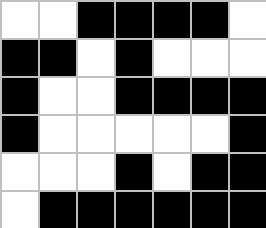[["white", "white", "black", "black", "black", "black", "white"], ["black", "black", "white", "black", "white", "white", "white"], ["black", "white", "white", "black", "black", "black", "black"], ["black", "white", "white", "white", "white", "white", "black"], ["white", "white", "white", "black", "white", "black", "black"], ["white", "black", "black", "black", "black", "black", "black"]]